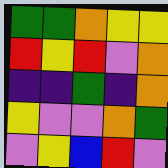[["green", "green", "orange", "yellow", "yellow"], ["red", "yellow", "red", "violet", "orange"], ["indigo", "indigo", "green", "indigo", "orange"], ["yellow", "violet", "violet", "orange", "green"], ["violet", "yellow", "blue", "red", "violet"]]